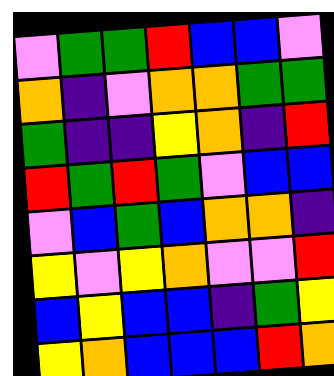[["violet", "green", "green", "red", "blue", "blue", "violet"], ["orange", "indigo", "violet", "orange", "orange", "green", "green"], ["green", "indigo", "indigo", "yellow", "orange", "indigo", "red"], ["red", "green", "red", "green", "violet", "blue", "blue"], ["violet", "blue", "green", "blue", "orange", "orange", "indigo"], ["yellow", "violet", "yellow", "orange", "violet", "violet", "red"], ["blue", "yellow", "blue", "blue", "indigo", "green", "yellow"], ["yellow", "orange", "blue", "blue", "blue", "red", "orange"]]